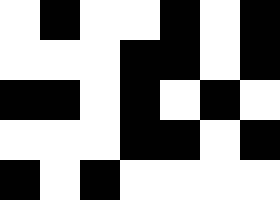[["white", "black", "white", "white", "black", "white", "black"], ["white", "white", "white", "black", "black", "white", "black"], ["black", "black", "white", "black", "white", "black", "white"], ["white", "white", "white", "black", "black", "white", "black"], ["black", "white", "black", "white", "white", "white", "white"]]